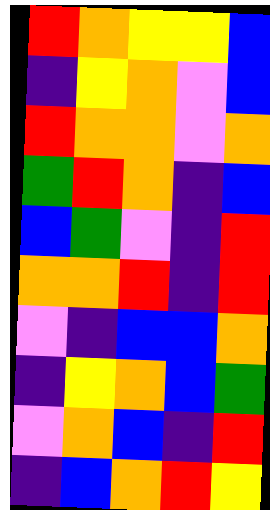[["red", "orange", "yellow", "yellow", "blue"], ["indigo", "yellow", "orange", "violet", "blue"], ["red", "orange", "orange", "violet", "orange"], ["green", "red", "orange", "indigo", "blue"], ["blue", "green", "violet", "indigo", "red"], ["orange", "orange", "red", "indigo", "red"], ["violet", "indigo", "blue", "blue", "orange"], ["indigo", "yellow", "orange", "blue", "green"], ["violet", "orange", "blue", "indigo", "red"], ["indigo", "blue", "orange", "red", "yellow"]]